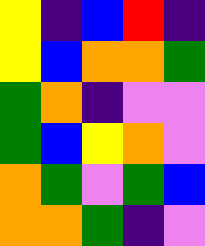[["yellow", "indigo", "blue", "red", "indigo"], ["yellow", "blue", "orange", "orange", "green"], ["green", "orange", "indigo", "violet", "violet"], ["green", "blue", "yellow", "orange", "violet"], ["orange", "green", "violet", "green", "blue"], ["orange", "orange", "green", "indigo", "violet"]]